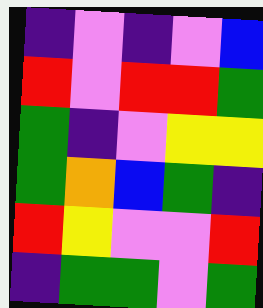[["indigo", "violet", "indigo", "violet", "blue"], ["red", "violet", "red", "red", "green"], ["green", "indigo", "violet", "yellow", "yellow"], ["green", "orange", "blue", "green", "indigo"], ["red", "yellow", "violet", "violet", "red"], ["indigo", "green", "green", "violet", "green"]]